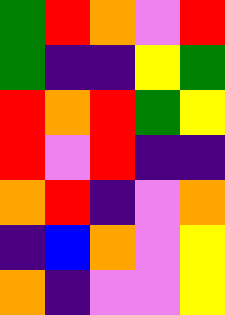[["green", "red", "orange", "violet", "red"], ["green", "indigo", "indigo", "yellow", "green"], ["red", "orange", "red", "green", "yellow"], ["red", "violet", "red", "indigo", "indigo"], ["orange", "red", "indigo", "violet", "orange"], ["indigo", "blue", "orange", "violet", "yellow"], ["orange", "indigo", "violet", "violet", "yellow"]]